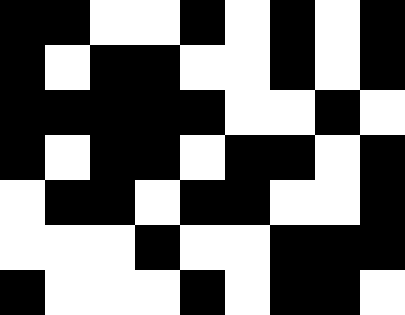[["black", "black", "white", "white", "black", "white", "black", "white", "black"], ["black", "white", "black", "black", "white", "white", "black", "white", "black"], ["black", "black", "black", "black", "black", "white", "white", "black", "white"], ["black", "white", "black", "black", "white", "black", "black", "white", "black"], ["white", "black", "black", "white", "black", "black", "white", "white", "black"], ["white", "white", "white", "black", "white", "white", "black", "black", "black"], ["black", "white", "white", "white", "black", "white", "black", "black", "white"]]